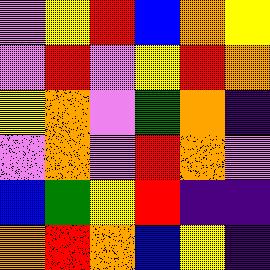[["violet", "yellow", "red", "blue", "orange", "yellow"], ["violet", "red", "violet", "yellow", "red", "orange"], ["yellow", "orange", "violet", "green", "orange", "indigo"], ["violet", "orange", "violet", "red", "orange", "violet"], ["blue", "green", "yellow", "red", "indigo", "indigo"], ["orange", "red", "orange", "blue", "yellow", "indigo"]]